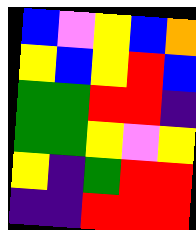[["blue", "violet", "yellow", "blue", "orange"], ["yellow", "blue", "yellow", "red", "blue"], ["green", "green", "red", "red", "indigo"], ["green", "green", "yellow", "violet", "yellow"], ["yellow", "indigo", "green", "red", "red"], ["indigo", "indigo", "red", "red", "red"]]